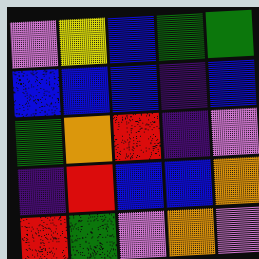[["violet", "yellow", "blue", "green", "green"], ["blue", "blue", "blue", "indigo", "blue"], ["green", "orange", "red", "indigo", "violet"], ["indigo", "red", "blue", "blue", "orange"], ["red", "green", "violet", "orange", "violet"]]